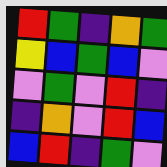[["red", "green", "indigo", "orange", "green"], ["yellow", "blue", "green", "blue", "violet"], ["violet", "green", "violet", "red", "indigo"], ["indigo", "orange", "violet", "red", "blue"], ["blue", "red", "indigo", "green", "violet"]]